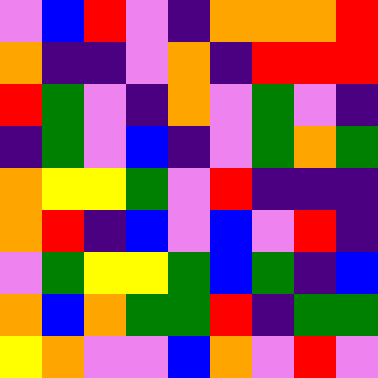[["violet", "blue", "red", "violet", "indigo", "orange", "orange", "orange", "red"], ["orange", "indigo", "indigo", "violet", "orange", "indigo", "red", "red", "red"], ["red", "green", "violet", "indigo", "orange", "violet", "green", "violet", "indigo"], ["indigo", "green", "violet", "blue", "indigo", "violet", "green", "orange", "green"], ["orange", "yellow", "yellow", "green", "violet", "red", "indigo", "indigo", "indigo"], ["orange", "red", "indigo", "blue", "violet", "blue", "violet", "red", "indigo"], ["violet", "green", "yellow", "yellow", "green", "blue", "green", "indigo", "blue"], ["orange", "blue", "orange", "green", "green", "red", "indigo", "green", "green"], ["yellow", "orange", "violet", "violet", "blue", "orange", "violet", "red", "violet"]]